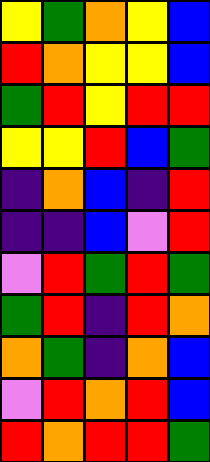[["yellow", "green", "orange", "yellow", "blue"], ["red", "orange", "yellow", "yellow", "blue"], ["green", "red", "yellow", "red", "red"], ["yellow", "yellow", "red", "blue", "green"], ["indigo", "orange", "blue", "indigo", "red"], ["indigo", "indigo", "blue", "violet", "red"], ["violet", "red", "green", "red", "green"], ["green", "red", "indigo", "red", "orange"], ["orange", "green", "indigo", "orange", "blue"], ["violet", "red", "orange", "red", "blue"], ["red", "orange", "red", "red", "green"]]